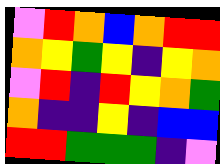[["violet", "red", "orange", "blue", "orange", "red", "red"], ["orange", "yellow", "green", "yellow", "indigo", "yellow", "orange"], ["violet", "red", "indigo", "red", "yellow", "orange", "green"], ["orange", "indigo", "indigo", "yellow", "indigo", "blue", "blue"], ["red", "red", "green", "green", "green", "indigo", "violet"]]